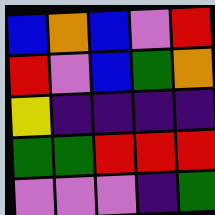[["blue", "orange", "blue", "violet", "red"], ["red", "violet", "blue", "green", "orange"], ["yellow", "indigo", "indigo", "indigo", "indigo"], ["green", "green", "red", "red", "red"], ["violet", "violet", "violet", "indigo", "green"]]